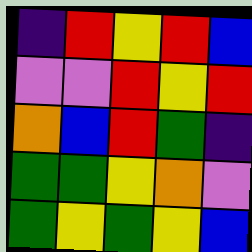[["indigo", "red", "yellow", "red", "blue"], ["violet", "violet", "red", "yellow", "red"], ["orange", "blue", "red", "green", "indigo"], ["green", "green", "yellow", "orange", "violet"], ["green", "yellow", "green", "yellow", "blue"]]